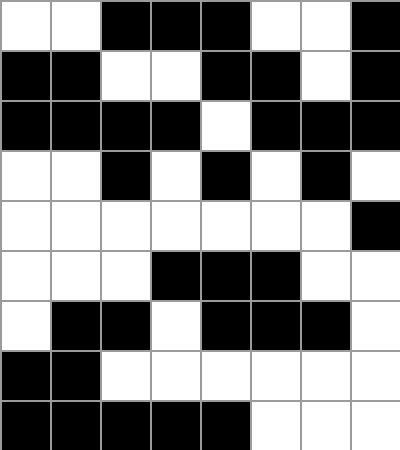[["white", "white", "black", "black", "black", "white", "white", "black"], ["black", "black", "white", "white", "black", "black", "white", "black"], ["black", "black", "black", "black", "white", "black", "black", "black"], ["white", "white", "black", "white", "black", "white", "black", "white"], ["white", "white", "white", "white", "white", "white", "white", "black"], ["white", "white", "white", "black", "black", "black", "white", "white"], ["white", "black", "black", "white", "black", "black", "black", "white"], ["black", "black", "white", "white", "white", "white", "white", "white"], ["black", "black", "black", "black", "black", "white", "white", "white"]]